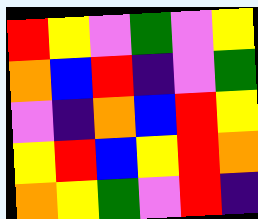[["red", "yellow", "violet", "green", "violet", "yellow"], ["orange", "blue", "red", "indigo", "violet", "green"], ["violet", "indigo", "orange", "blue", "red", "yellow"], ["yellow", "red", "blue", "yellow", "red", "orange"], ["orange", "yellow", "green", "violet", "red", "indigo"]]